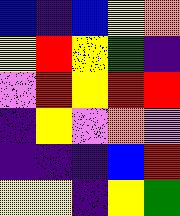[["blue", "indigo", "blue", "yellow", "orange"], ["yellow", "red", "yellow", "green", "indigo"], ["violet", "red", "yellow", "red", "red"], ["indigo", "yellow", "violet", "orange", "violet"], ["indigo", "indigo", "indigo", "blue", "red"], ["yellow", "yellow", "indigo", "yellow", "green"]]